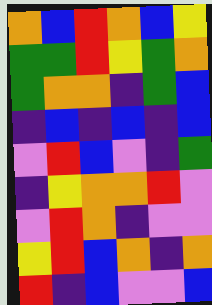[["orange", "blue", "red", "orange", "blue", "yellow"], ["green", "green", "red", "yellow", "green", "orange"], ["green", "orange", "orange", "indigo", "green", "blue"], ["indigo", "blue", "indigo", "blue", "indigo", "blue"], ["violet", "red", "blue", "violet", "indigo", "green"], ["indigo", "yellow", "orange", "orange", "red", "violet"], ["violet", "red", "orange", "indigo", "violet", "violet"], ["yellow", "red", "blue", "orange", "indigo", "orange"], ["red", "indigo", "blue", "violet", "violet", "blue"]]